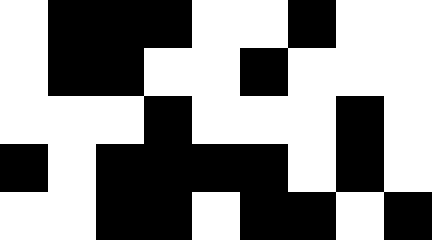[["white", "black", "black", "black", "white", "white", "black", "white", "white"], ["white", "black", "black", "white", "white", "black", "white", "white", "white"], ["white", "white", "white", "black", "white", "white", "white", "black", "white"], ["black", "white", "black", "black", "black", "black", "white", "black", "white"], ["white", "white", "black", "black", "white", "black", "black", "white", "black"]]